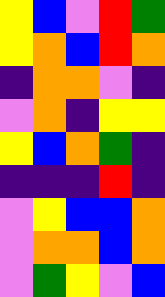[["yellow", "blue", "violet", "red", "green"], ["yellow", "orange", "blue", "red", "orange"], ["indigo", "orange", "orange", "violet", "indigo"], ["violet", "orange", "indigo", "yellow", "yellow"], ["yellow", "blue", "orange", "green", "indigo"], ["indigo", "indigo", "indigo", "red", "indigo"], ["violet", "yellow", "blue", "blue", "orange"], ["violet", "orange", "orange", "blue", "orange"], ["violet", "green", "yellow", "violet", "blue"]]